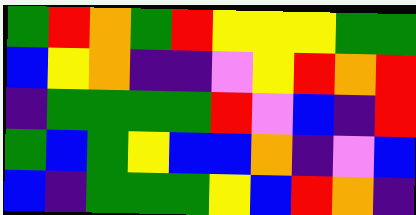[["green", "red", "orange", "green", "red", "yellow", "yellow", "yellow", "green", "green"], ["blue", "yellow", "orange", "indigo", "indigo", "violet", "yellow", "red", "orange", "red"], ["indigo", "green", "green", "green", "green", "red", "violet", "blue", "indigo", "red"], ["green", "blue", "green", "yellow", "blue", "blue", "orange", "indigo", "violet", "blue"], ["blue", "indigo", "green", "green", "green", "yellow", "blue", "red", "orange", "indigo"]]